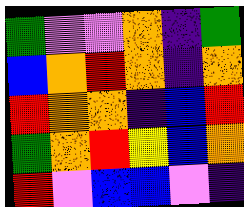[["green", "violet", "violet", "orange", "indigo", "green"], ["blue", "orange", "red", "orange", "indigo", "orange"], ["red", "orange", "orange", "indigo", "blue", "red"], ["green", "orange", "red", "yellow", "blue", "orange"], ["red", "violet", "blue", "blue", "violet", "indigo"]]